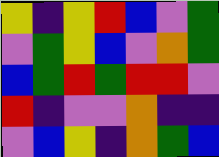[["yellow", "indigo", "yellow", "red", "blue", "violet", "green"], ["violet", "green", "yellow", "blue", "violet", "orange", "green"], ["blue", "green", "red", "green", "red", "red", "violet"], ["red", "indigo", "violet", "violet", "orange", "indigo", "indigo"], ["violet", "blue", "yellow", "indigo", "orange", "green", "blue"]]